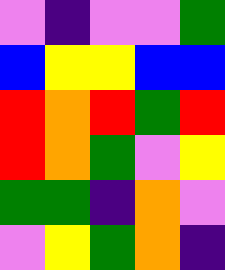[["violet", "indigo", "violet", "violet", "green"], ["blue", "yellow", "yellow", "blue", "blue"], ["red", "orange", "red", "green", "red"], ["red", "orange", "green", "violet", "yellow"], ["green", "green", "indigo", "orange", "violet"], ["violet", "yellow", "green", "orange", "indigo"]]